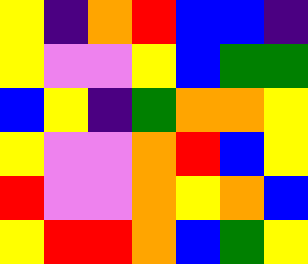[["yellow", "indigo", "orange", "red", "blue", "blue", "indigo"], ["yellow", "violet", "violet", "yellow", "blue", "green", "green"], ["blue", "yellow", "indigo", "green", "orange", "orange", "yellow"], ["yellow", "violet", "violet", "orange", "red", "blue", "yellow"], ["red", "violet", "violet", "orange", "yellow", "orange", "blue"], ["yellow", "red", "red", "orange", "blue", "green", "yellow"]]